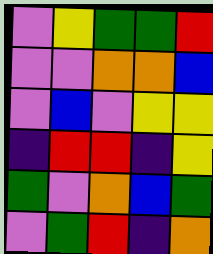[["violet", "yellow", "green", "green", "red"], ["violet", "violet", "orange", "orange", "blue"], ["violet", "blue", "violet", "yellow", "yellow"], ["indigo", "red", "red", "indigo", "yellow"], ["green", "violet", "orange", "blue", "green"], ["violet", "green", "red", "indigo", "orange"]]